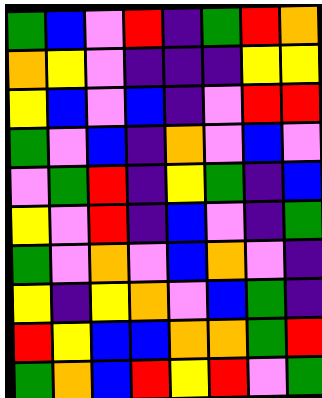[["green", "blue", "violet", "red", "indigo", "green", "red", "orange"], ["orange", "yellow", "violet", "indigo", "indigo", "indigo", "yellow", "yellow"], ["yellow", "blue", "violet", "blue", "indigo", "violet", "red", "red"], ["green", "violet", "blue", "indigo", "orange", "violet", "blue", "violet"], ["violet", "green", "red", "indigo", "yellow", "green", "indigo", "blue"], ["yellow", "violet", "red", "indigo", "blue", "violet", "indigo", "green"], ["green", "violet", "orange", "violet", "blue", "orange", "violet", "indigo"], ["yellow", "indigo", "yellow", "orange", "violet", "blue", "green", "indigo"], ["red", "yellow", "blue", "blue", "orange", "orange", "green", "red"], ["green", "orange", "blue", "red", "yellow", "red", "violet", "green"]]